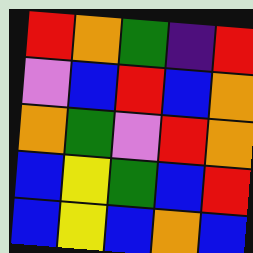[["red", "orange", "green", "indigo", "red"], ["violet", "blue", "red", "blue", "orange"], ["orange", "green", "violet", "red", "orange"], ["blue", "yellow", "green", "blue", "red"], ["blue", "yellow", "blue", "orange", "blue"]]